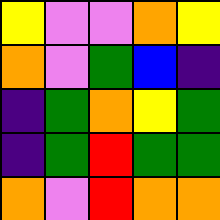[["yellow", "violet", "violet", "orange", "yellow"], ["orange", "violet", "green", "blue", "indigo"], ["indigo", "green", "orange", "yellow", "green"], ["indigo", "green", "red", "green", "green"], ["orange", "violet", "red", "orange", "orange"]]